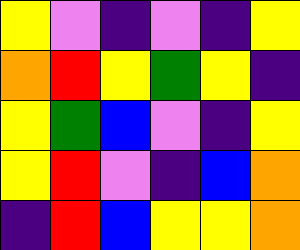[["yellow", "violet", "indigo", "violet", "indigo", "yellow"], ["orange", "red", "yellow", "green", "yellow", "indigo"], ["yellow", "green", "blue", "violet", "indigo", "yellow"], ["yellow", "red", "violet", "indigo", "blue", "orange"], ["indigo", "red", "blue", "yellow", "yellow", "orange"]]